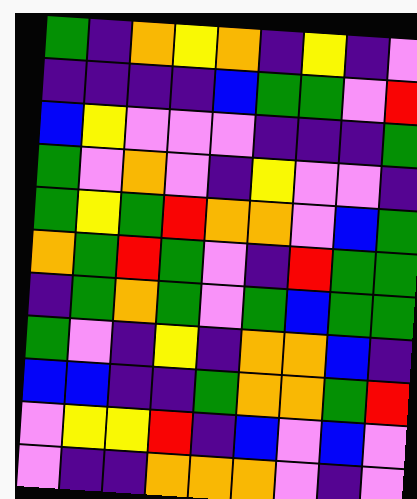[["green", "indigo", "orange", "yellow", "orange", "indigo", "yellow", "indigo", "violet"], ["indigo", "indigo", "indigo", "indigo", "blue", "green", "green", "violet", "red"], ["blue", "yellow", "violet", "violet", "violet", "indigo", "indigo", "indigo", "green"], ["green", "violet", "orange", "violet", "indigo", "yellow", "violet", "violet", "indigo"], ["green", "yellow", "green", "red", "orange", "orange", "violet", "blue", "green"], ["orange", "green", "red", "green", "violet", "indigo", "red", "green", "green"], ["indigo", "green", "orange", "green", "violet", "green", "blue", "green", "green"], ["green", "violet", "indigo", "yellow", "indigo", "orange", "orange", "blue", "indigo"], ["blue", "blue", "indigo", "indigo", "green", "orange", "orange", "green", "red"], ["violet", "yellow", "yellow", "red", "indigo", "blue", "violet", "blue", "violet"], ["violet", "indigo", "indigo", "orange", "orange", "orange", "violet", "indigo", "violet"]]